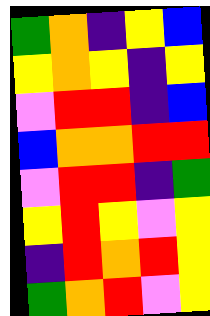[["green", "orange", "indigo", "yellow", "blue"], ["yellow", "orange", "yellow", "indigo", "yellow"], ["violet", "red", "red", "indigo", "blue"], ["blue", "orange", "orange", "red", "red"], ["violet", "red", "red", "indigo", "green"], ["yellow", "red", "yellow", "violet", "yellow"], ["indigo", "red", "orange", "red", "yellow"], ["green", "orange", "red", "violet", "yellow"]]